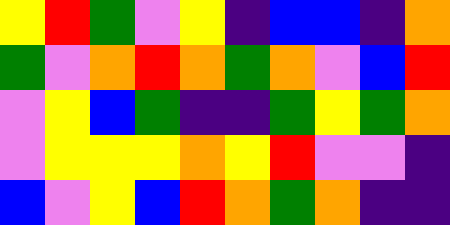[["yellow", "red", "green", "violet", "yellow", "indigo", "blue", "blue", "indigo", "orange"], ["green", "violet", "orange", "red", "orange", "green", "orange", "violet", "blue", "red"], ["violet", "yellow", "blue", "green", "indigo", "indigo", "green", "yellow", "green", "orange"], ["violet", "yellow", "yellow", "yellow", "orange", "yellow", "red", "violet", "violet", "indigo"], ["blue", "violet", "yellow", "blue", "red", "orange", "green", "orange", "indigo", "indigo"]]